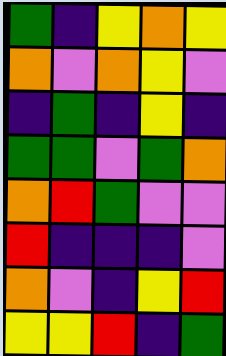[["green", "indigo", "yellow", "orange", "yellow"], ["orange", "violet", "orange", "yellow", "violet"], ["indigo", "green", "indigo", "yellow", "indigo"], ["green", "green", "violet", "green", "orange"], ["orange", "red", "green", "violet", "violet"], ["red", "indigo", "indigo", "indigo", "violet"], ["orange", "violet", "indigo", "yellow", "red"], ["yellow", "yellow", "red", "indigo", "green"]]